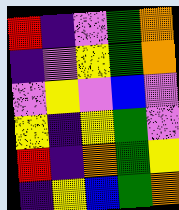[["red", "indigo", "violet", "green", "orange"], ["indigo", "violet", "yellow", "green", "orange"], ["violet", "yellow", "violet", "blue", "violet"], ["yellow", "indigo", "yellow", "green", "violet"], ["red", "indigo", "orange", "green", "yellow"], ["indigo", "yellow", "blue", "green", "orange"]]